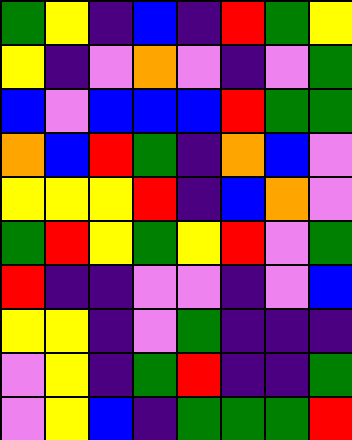[["green", "yellow", "indigo", "blue", "indigo", "red", "green", "yellow"], ["yellow", "indigo", "violet", "orange", "violet", "indigo", "violet", "green"], ["blue", "violet", "blue", "blue", "blue", "red", "green", "green"], ["orange", "blue", "red", "green", "indigo", "orange", "blue", "violet"], ["yellow", "yellow", "yellow", "red", "indigo", "blue", "orange", "violet"], ["green", "red", "yellow", "green", "yellow", "red", "violet", "green"], ["red", "indigo", "indigo", "violet", "violet", "indigo", "violet", "blue"], ["yellow", "yellow", "indigo", "violet", "green", "indigo", "indigo", "indigo"], ["violet", "yellow", "indigo", "green", "red", "indigo", "indigo", "green"], ["violet", "yellow", "blue", "indigo", "green", "green", "green", "red"]]